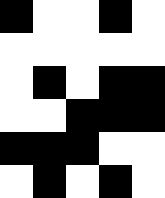[["black", "white", "white", "black", "white"], ["white", "white", "white", "white", "white"], ["white", "black", "white", "black", "black"], ["white", "white", "black", "black", "black"], ["black", "black", "black", "white", "white"], ["white", "black", "white", "black", "white"]]